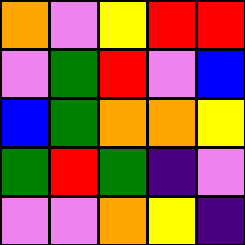[["orange", "violet", "yellow", "red", "red"], ["violet", "green", "red", "violet", "blue"], ["blue", "green", "orange", "orange", "yellow"], ["green", "red", "green", "indigo", "violet"], ["violet", "violet", "orange", "yellow", "indigo"]]